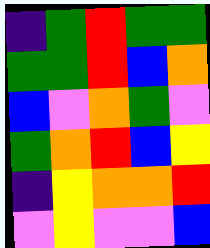[["indigo", "green", "red", "green", "green"], ["green", "green", "red", "blue", "orange"], ["blue", "violet", "orange", "green", "violet"], ["green", "orange", "red", "blue", "yellow"], ["indigo", "yellow", "orange", "orange", "red"], ["violet", "yellow", "violet", "violet", "blue"]]